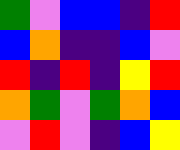[["green", "violet", "blue", "blue", "indigo", "red"], ["blue", "orange", "indigo", "indigo", "blue", "violet"], ["red", "indigo", "red", "indigo", "yellow", "red"], ["orange", "green", "violet", "green", "orange", "blue"], ["violet", "red", "violet", "indigo", "blue", "yellow"]]